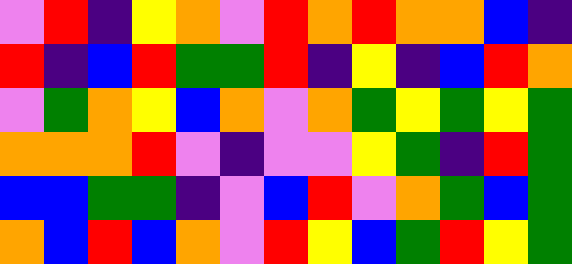[["violet", "red", "indigo", "yellow", "orange", "violet", "red", "orange", "red", "orange", "orange", "blue", "indigo"], ["red", "indigo", "blue", "red", "green", "green", "red", "indigo", "yellow", "indigo", "blue", "red", "orange"], ["violet", "green", "orange", "yellow", "blue", "orange", "violet", "orange", "green", "yellow", "green", "yellow", "green"], ["orange", "orange", "orange", "red", "violet", "indigo", "violet", "violet", "yellow", "green", "indigo", "red", "green"], ["blue", "blue", "green", "green", "indigo", "violet", "blue", "red", "violet", "orange", "green", "blue", "green"], ["orange", "blue", "red", "blue", "orange", "violet", "red", "yellow", "blue", "green", "red", "yellow", "green"]]